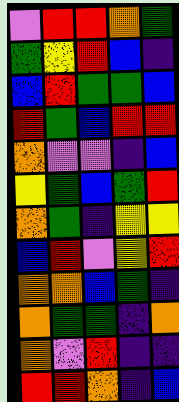[["violet", "red", "red", "orange", "green"], ["green", "yellow", "red", "blue", "indigo"], ["blue", "red", "green", "green", "blue"], ["red", "green", "blue", "red", "red"], ["orange", "violet", "violet", "indigo", "blue"], ["yellow", "green", "blue", "green", "red"], ["orange", "green", "indigo", "yellow", "yellow"], ["blue", "red", "violet", "yellow", "red"], ["orange", "orange", "blue", "green", "indigo"], ["orange", "green", "green", "indigo", "orange"], ["orange", "violet", "red", "indigo", "indigo"], ["red", "red", "orange", "indigo", "blue"]]